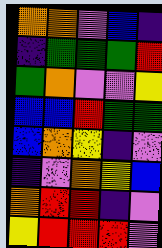[["orange", "orange", "violet", "blue", "indigo"], ["indigo", "green", "green", "green", "red"], ["green", "orange", "violet", "violet", "yellow"], ["blue", "blue", "red", "green", "green"], ["blue", "orange", "yellow", "indigo", "violet"], ["indigo", "violet", "orange", "yellow", "blue"], ["orange", "red", "red", "indigo", "violet"], ["yellow", "red", "red", "red", "violet"]]